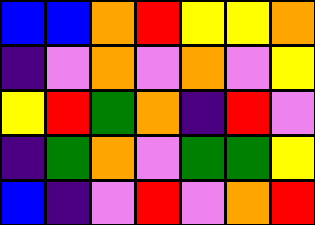[["blue", "blue", "orange", "red", "yellow", "yellow", "orange"], ["indigo", "violet", "orange", "violet", "orange", "violet", "yellow"], ["yellow", "red", "green", "orange", "indigo", "red", "violet"], ["indigo", "green", "orange", "violet", "green", "green", "yellow"], ["blue", "indigo", "violet", "red", "violet", "orange", "red"]]